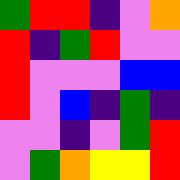[["green", "red", "red", "indigo", "violet", "orange"], ["red", "indigo", "green", "red", "violet", "violet"], ["red", "violet", "violet", "violet", "blue", "blue"], ["red", "violet", "blue", "indigo", "green", "indigo"], ["violet", "violet", "indigo", "violet", "green", "red"], ["violet", "green", "orange", "yellow", "yellow", "red"]]